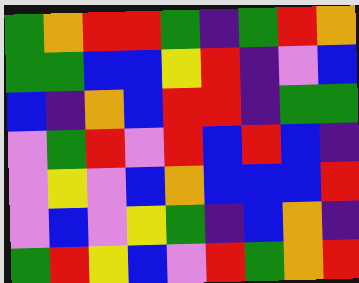[["green", "orange", "red", "red", "green", "indigo", "green", "red", "orange"], ["green", "green", "blue", "blue", "yellow", "red", "indigo", "violet", "blue"], ["blue", "indigo", "orange", "blue", "red", "red", "indigo", "green", "green"], ["violet", "green", "red", "violet", "red", "blue", "red", "blue", "indigo"], ["violet", "yellow", "violet", "blue", "orange", "blue", "blue", "blue", "red"], ["violet", "blue", "violet", "yellow", "green", "indigo", "blue", "orange", "indigo"], ["green", "red", "yellow", "blue", "violet", "red", "green", "orange", "red"]]